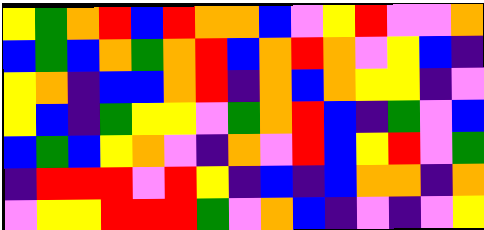[["yellow", "green", "orange", "red", "blue", "red", "orange", "orange", "blue", "violet", "yellow", "red", "violet", "violet", "orange"], ["blue", "green", "blue", "orange", "green", "orange", "red", "blue", "orange", "red", "orange", "violet", "yellow", "blue", "indigo"], ["yellow", "orange", "indigo", "blue", "blue", "orange", "red", "indigo", "orange", "blue", "orange", "yellow", "yellow", "indigo", "violet"], ["yellow", "blue", "indigo", "green", "yellow", "yellow", "violet", "green", "orange", "red", "blue", "indigo", "green", "violet", "blue"], ["blue", "green", "blue", "yellow", "orange", "violet", "indigo", "orange", "violet", "red", "blue", "yellow", "red", "violet", "green"], ["indigo", "red", "red", "red", "violet", "red", "yellow", "indigo", "blue", "indigo", "blue", "orange", "orange", "indigo", "orange"], ["violet", "yellow", "yellow", "red", "red", "red", "green", "violet", "orange", "blue", "indigo", "violet", "indigo", "violet", "yellow"]]